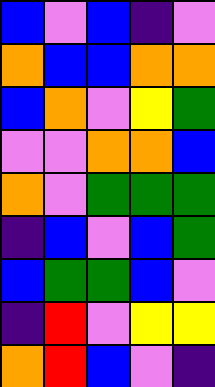[["blue", "violet", "blue", "indigo", "violet"], ["orange", "blue", "blue", "orange", "orange"], ["blue", "orange", "violet", "yellow", "green"], ["violet", "violet", "orange", "orange", "blue"], ["orange", "violet", "green", "green", "green"], ["indigo", "blue", "violet", "blue", "green"], ["blue", "green", "green", "blue", "violet"], ["indigo", "red", "violet", "yellow", "yellow"], ["orange", "red", "blue", "violet", "indigo"]]